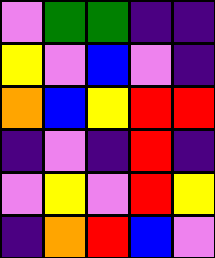[["violet", "green", "green", "indigo", "indigo"], ["yellow", "violet", "blue", "violet", "indigo"], ["orange", "blue", "yellow", "red", "red"], ["indigo", "violet", "indigo", "red", "indigo"], ["violet", "yellow", "violet", "red", "yellow"], ["indigo", "orange", "red", "blue", "violet"]]